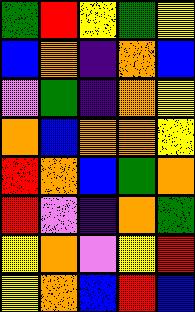[["green", "red", "yellow", "green", "yellow"], ["blue", "orange", "indigo", "orange", "blue"], ["violet", "green", "indigo", "orange", "yellow"], ["orange", "blue", "orange", "orange", "yellow"], ["red", "orange", "blue", "green", "orange"], ["red", "violet", "indigo", "orange", "green"], ["yellow", "orange", "violet", "yellow", "red"], ["yellow", "orange", "blue", "red", "blue"]]